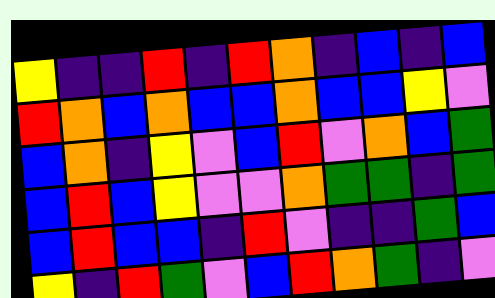[["yellow", "indigo", "indigo", "red", "indigo", "red", "orange", "indigo", "blue", "indigo", "blue"], ["red", "orange", "blue", "orange", "blue", "blue", "orange", "blue", "blue", "yellow", "violet"], ["blue", "orange", "indigo", "yellow", "violet", "blue", "red", "violet", "orange", "blue", "green"], ["blue", "red", "blue", "yellow", "violet", "violet", "orange", "green", "green", "indigo", "green"], ["blue", "red", "blue", "blue", "indigo", "red", "violet", "indigo", "indigo", "green", "blue"], ["yellow", "indigo", "red", "green", "violet", "blue", "red", "orange", "green", "indigo", "violet"]]